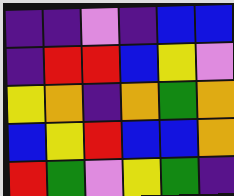[["indigo", "indigo", "violet", "indigo", "blue", "blue"], ["indigo", "red", "red", "blue", "yellow", "violet"], ["yellow", "orange", "indigo", "orange", "green", "orange"], ["blue", "yellow", "red", "blue", "blue", "orange"], ["red", "green", "violet", "yellow", "green", "indigo"]]